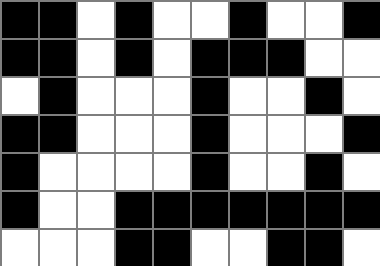[["black", "black", "white", "black", "white", "white", "black", "white", "white", "black"], ["black", "black", "white", "black", "white", "black", "black", "black", "white", "white"], ["white", "black", "white", "white", "white", "black", "white", "white", "black", "white"], ["black", "black", "white", "white", "white", "black", "white", "white", "white", "black"], ["black", "white", "white", "white", "white", "black", "white", "white", "black", "white"], ["black", "white", "white", "black", "black", "black", "black", "black", "black", "black"], ["white", "white", "white", "black", "black", "white", "white", "black", "black", "white"]]